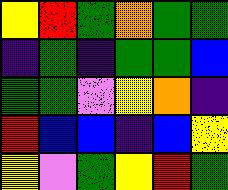[["yellow", "red", "green", "orange", "green", "green"], ["indigo", "green", "indigo", "green", "green", "blue"], ["green", "green", "violet", "yellow", "orange", "indigo"], ["red", "blue", "blue", "indigo", "blue", "yellow"], ["yellow", "violet", "green", "yellow", "red", "green"]]